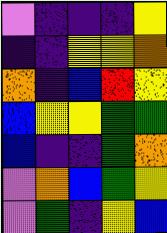[["violet", "indigo", "indigo", "indigo", "yellow"], ["indigo", "indigo", "yellow", "yellow", "orange"], ["orange", "indigo", "blue", "red", "yellow"], ["blue", "yellow", "yellow", "green", "green"], ["blue", "indigo", "indigo", "green", "orange"], ["violet", "orange", "blue", "green", "yellow"], ["violet", "green", "indigo", "yellow", "blue"]]